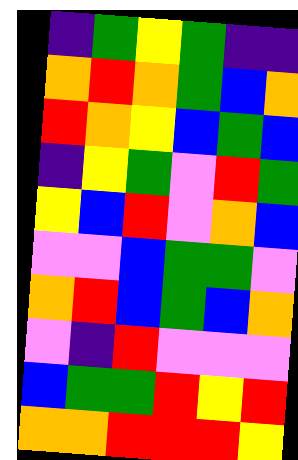[["indigo", "green", "yellow", "green", "indigo", "indigo"], ["orange", "red", "orange", "green", "blue", "orange"], ["red", "orange", "yellow", "blue", "green", "blue"], ["indigo", "yellow", "green", "violet", "red", "green"], ["yellow", "blue", "red", "violet", "orange", "blue"], ["violet", "violet", "blue", "green", "green", "violet"], ["orange", "red", "blue", "green", "blue", "orange"], ["violet", "indigo", "red", "violet", "violet", "violet"], ["blue", "green", "green", "red", "yellow", "red"], ["orange", "orange", "red", "red", "red", "yellow"]]